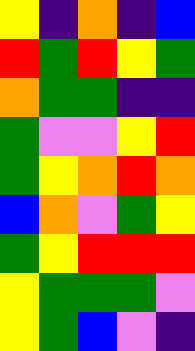[["yellow", "indigo", "orange", "indigo", "blue"], ["red", "green", "red", "yellow", "green"], ["orange", "green", "green", "indigo", "indigo"], ["green", "violet", "violet", "yellow", "red"], ["green", "yellow", "orange", "red", "orange"], ["blue", "orange", "violet", "green", "yellow"], ["green", "yellow", "red", "red", "red"], ["yellow", "green", "green", "green", "violet"], ["yellow", "green", "blue", "violet", "indigo"]]